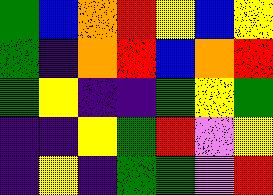[["green", "blue", "orange", "red", "yellow", "blue", "yellow"], ["green", "indigo", "orange", "red", "blue", "orange", "red"], ["green", "yellow", "indigo", "indigo", "green", "yellow", "green"], ["indigo", "indigo", "yellow", "green", "red", "violet", "yellow"], ["indigo", "yellow", "indigo", "green", "green", "violet", "red"]]